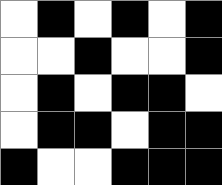[["white", "black", "white", "black", "white", "black"], ["white", "white", "black", "white", "white", "black"], ["white", "black", "white", "black", "black", "white"], ["white", "black", "black", "white", "black", "black"], ["black", "white", "white", "black", "black", "black"]]